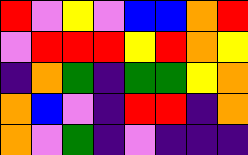[["red", "violet", "yellow", "violet", "blue", "blue", "orange", "red"], ["violet", "red", "red", "red", "yellow", "red", "orange", "yellow"], ["indigo", "orange", "green", "indigo", "green", "green", "yellow", "orange"], ["orange", "blue", "violet", "indigo", "red", "red", "indigo", "orange"], ["orange", "violet", "green", "indigo", "violet", "indigo", "indigo", "indigo"]]